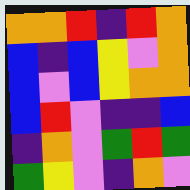[["orange", "orange", "red", "indigo", "red", "orange"], ["blue", "indigo", "blue", "yellow", "violet", "orange"], ["blue", "violet", "blue", "yellow", "orange", "orange"], ["blue", "red", "violet", "indigo", "indigo", "blue"], ["indigo", "orange", "violet", "green", "red", "green"], ["green", "yellow", "violet", "indigo", "orange", "violet"]]